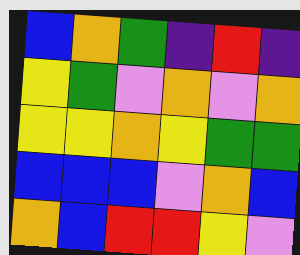[["blue", "orange", "green", "indigo", "red", "indigo"], ["yellow", "green", "violet", "orange", "violet", "orange"], ["yellow", "yellow", "orange", "yellow", "green", "green"], ["blue", "blue", "blue", "violet", "orange", "blue"], ["orange", "blue", "red", "red", "yellow", "violet"]]